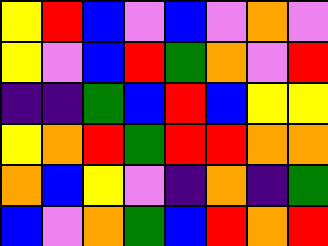[["yellow", "red", "blue", "violet", "blue", "violet", "orange", "violet"], ["yellow", "violet", "blue", "red", "green", "orange", "violet", "red"], ["indigo", "indigo", "green", "blue", "red", "blue", "yellow", "yellow"], ["yellow", "orange", "red", "green", "red", "red", "orange", "orange"], ["orange", "blue", "yellow", "violet", "indigo", "orange", "indigo", "green"], ["blue", "violet", "orange", "green", "blue", "red", "orange", "red"]]